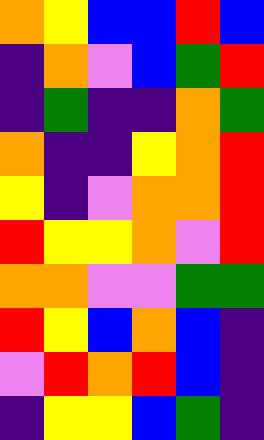[["orange", "yellow", "blue", "blue", "red", "blue"], ["indigo", "orange", "violet", "blue", "green", "red"], ["indigo", "green", "indigo", "indigo", "orange", "green"], ["orange", "indigo", "indigo", "yellow", "orange", "red"], ["yellow", "indigo", "violet", "orange", "orange", "red"], ["red", "yellow", "yellow", "orange", "violet", "red"], ["orange", "orange", "violet", "violet", "green", "green"], ["red", "yellow", "blue", "orange", "blue", "indigo"], ["violet", "red", "orange", "red", "blue", "indigo"], ["indigo", "yellow", "yellow", "blue", "green", "indigo"]]